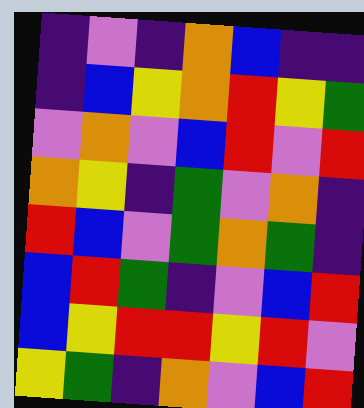[["indigo", "violet", "indigo", "orange", "blue", "indigo", "indigo"], ["indigo", "blue", "yellow", "orange", "red", "yellow", "green"], ["violet", "orange", "violet", "blue", "red", "violet", "red"], ["orange", "yellow", "indigo", "green", "violet", "orange", "indigo"], ["red", "blue", "violet", "green", "orange", "green", "indigo"], ["blue", "red", "green", "indigo", "violet", "blue", "red"], ["blue", "yellow", "red", "red", "yellow", "red", "violet"], ["yellow", "green", "indigo", "orange", "violet", "blue", "red"]]